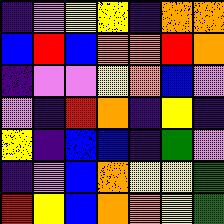[["indigo", "violet", "yellow", "yellow", "indigo", "orange", "orange"], ["blue", "red", "blue", "orange", "orange", "red", "orange"], ["indigo", "violet", "violet", "yellow", "orange", "blue", "violet"], ["violet", "indigo", "red", "orange", "indigo", "yellow", "indigo"], ["yellow", "indigo", "blue", "blue", "indigo", "green", "violet"], ["indigo", "violet", "blue", "orange", "yellow", "yellow", "green"], ["red", "yellow", "blue", "orange", "orange", "yellow", "green"]]